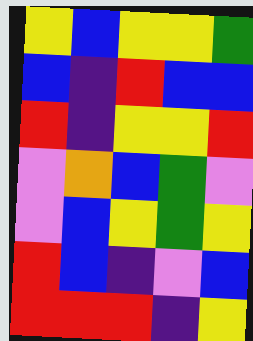[["yellow", "blue", "yellow", "yellow", "green"], ["blue", "indigo", "red", "blue", "blue"], ["red", "indigo", "yellow", "yellow", "red"], ["violet", "orange", "blue", "green", "violet"], ["violet", "blue", "yellow", "green", "yellow"], ["red", "blue", "indigo", "violet", "blue"], ["red", "red", "red", "indigo", "yellow"]]